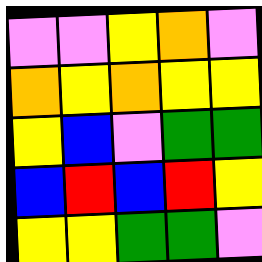[["violet", "violet", "yellow", "orange", "violet"], ["orange", "yellow", "orange", "yellow", "yellow"], ["yellow", "blue", "violet", "green", "green"], ["blue", "red", "blue", "red", "yellow"], ["yellow", "yellow", "green", "green", "violet"]]